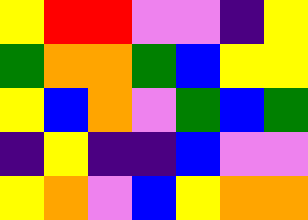[["yellow", "red", "red", "violet", "violet", "indigo", "yellow"], ["green", "orange", "orange", "green", "blue", "yellow", "yellow"], ["yellow", "blue", "orange", "violet", "green", "blue", "green"], ["indigo", "yellow", "indigo", "indigo", "blue", "violet", "violet"], ["yellow", "orange", "violet", "blue", "yellow", "orange", "orange"]]